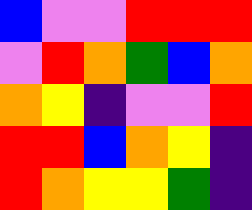[["blue", "violet", "violet", "red", "red", "red"], ["violet", "red", "orange", "green", "blue", "orange"], ["orange", "yellow", "indigo", "violet", "violet", "red"], ["red", "red", "blue", "orange", "yellow", "indigo"], ["red", "orange", "yellow", "yellow", "green", "indigo"]]